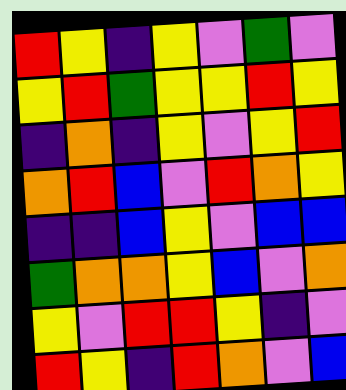[["red", "yellow", "indigo", "yellow", "violet", "green", "violet"], ["yellow", "red", "green", "yellow", "yellow", "red", "yellow"], ["indigo", "orange", "indigo", "yellow", "violet", "yellow", "red"], ["orange", "red", "blue", "violet", "red", "orange", "yellow"], ["indigo", "indigo", "blue", "yellow", "violet", "blue", "blue"], ["green", "orange", "orange", "yellow", "blue", "violet", "orange"], ["yellow", "violet", "red", "red", "yellow", "indigo", "violet"], ["red", "yellow", "indigo", "red", "orange", "violet", "blue"]]